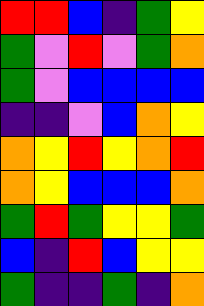[["red", "red", "blue", "indigo", "green", "yellow"], ["green", "violet", "red", "violet", "green", "orange"], ["green", "violet", "blue", "blue", "blue", "blue"], ["indigo", "indigo", "violet", "blue", "orange", "yellow"], ["orange", "yellow", "red", "yellow", "orange", "red"], ["orange", "yellow", "blue", "blue", "blue", "orange"], ["green", "red", "green", "yellow", "yellow", "green"], ["blue", "indigo", "red", "blue", "yellow", "yellow"], ["green", "indigo", "indigo", "green", "indigo", "orange"]]